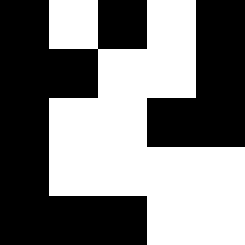[["black", "white", "black", "white", "black"], ["black", "black", "white", "white", "black"], ["black", "white", "white", "black", "black"], ["black", "white", "white", "white", "white"], ["black", "black", "black", "white", "white"]]